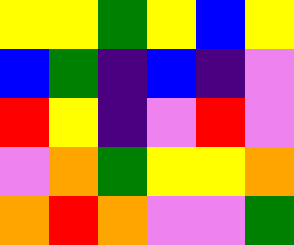[["yellow", "yellow", "green", "yellow", "blue", "yellow"], ["blue", "green", "indigo", "blue", "indigo", "violet"], ["red", "yellow", "indigo", "violet", "red", "violet"], ["violet", "orange", "green", "yellow", "yellow", "orange"], ["orange", "red", "orange", "violet", "violet", "green"]]